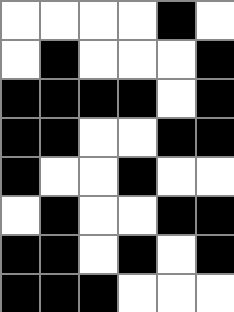[["white", "white", "white", "white", "black", "white"], ["white", "black", "white", "white", "white", "black"], ["black", "black", "black", "black", "white", "black"], ["black", "black", "white", "white", "black", "black"], ["black", "white", "white", "black", "white", "white"], ["white", "black", "white", "white", "black", "black"], ["black", "black", "white", "black", "white", "black"], ["black", "black", "black", "white", "white", "white"]]